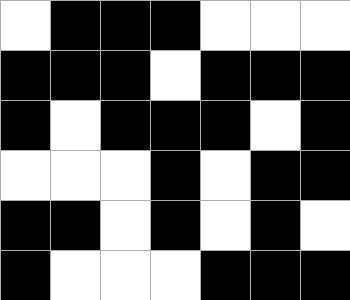[["white", "black", "black", "black", "white", "white", "white"], ["black", "black", "black", "white", "black", "black", "black"], ["black", "white", "black", "black", "black", "white", "black"], ["white", "white", "white", "black", "white", "black", "black"], ["black", "black", "white", "black", "white", "black", "white"], ["black", "white", "white", "white", "black", "black", "black"]]